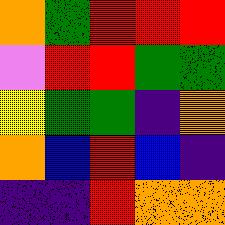[["orange", "green", "red", "red", "red"], ["violet", "red", "red", "green", "green"], ["yellow", "green", "green", "indigo", "orange"], ["orange", "blue", "red", "blue", "indigo"], ["indigo", "indigo", "red", "orange", "orange"]]